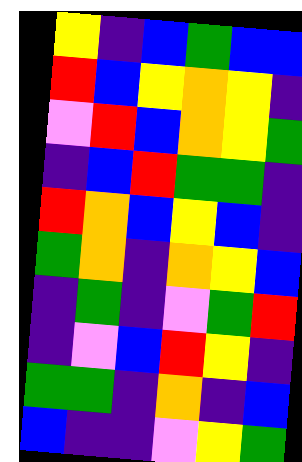[["yellow", "indigo", "blue", "green", "blue", "blue"], ["red", "blue", "yellow", "orange", "yellow", "indigo"], ["violet", "red", "blue", "orange", "yellow", "green"], ["indigo", "blue", "red", "green", "green", "indigo"], ["red", "orange", "blue", "yellow", "blue", "indigo"], ["green", "orange", "indigo", "orange", "yellow", "blue"], ["indigo", "green", "indigo", "violet", "green", "red"], ["indigo", "violet", "blue", "red", "yellow", "indigo"], ["green", "green", "indigo", "orange", "indigo", "blue"], ["blue", "indigo", "indigo", "violet", "yellow", "green"]]